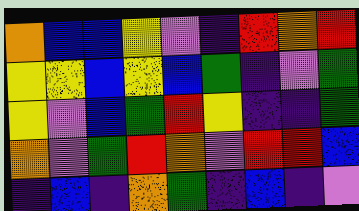[["orange", "blue", "blue", "yellow", "violet", "indigo", "red", "orange", "red"], ["yellow", "yellow", "blue", "yellow", "blue", "green", "indigo", "violet", "green"], ["yellow", "violet", "blue", "green", "red", "yellow", "indigo", "indigo", "green"], ["orange", "violet", "green", "red", "orange", "violet", "red", "red", "blue"], ["indigo", "blue", "indigo", "orange", "green", "indigo", "blue", "indigo", "violet"]]